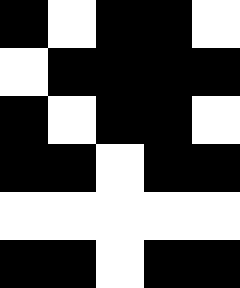[["black", "white", "black", "black", "white"], ["white", "black", "black", "black", "black"], ["black", "white", "black", "black", "white"], ["black", "black", "white", "black", "black"], ["white", "white", "white", "white", "white"], ["black", "black", "white", "black", "black"]]